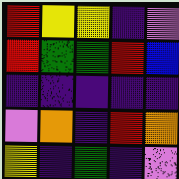[["red", "yellow", "yellow", "indigo", "violet"], ["red", "green", "green", "red", "blue"], ["indigo", "indigo", "indigo", "indigo", "indigo"], ["violet", "orange", "indigo", "red", "orange"], ["yellow", "indigo", "green", "indigo", "violet"]]